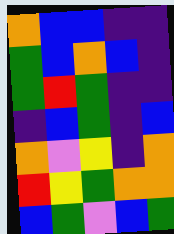[["orange", "blue", "blue", "indigo", "indigo"], ["green", "blue", "orange", "blue", "indigo"], ["green", "red", "green", "indigo", "indigo"], ["indigo", "blue", "green", "indigo", "blue"], ["orange", "violet", "yellow", "indigo", "orange"], ["red", "yellow", "green", "orange", "orange"], ["blue", "green", "violet", "blue", "green"]]